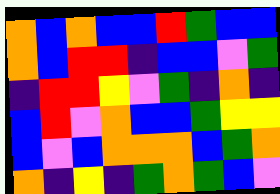[["orange", "blue", "orange", "blue", "blue", "red", "green", "blue", "blue"], ["orange", "blue", "red", "red", "indigo", "blue", "blue", "violet", "green"], ["indigo", "red", "red", "yellow", "violet", "green", "indigo", "orange", "indigo"], ["blue", "red", "violet", "orange", "blue", "blue", "green", "yellow", "yellow"], ["blue", "violet", "blue", "orange", "orange", "orange", "blue", "green", "orange"], ["orange", "indigo", "yellow", "indigo", "green", "orange", "green", "blue", "violet"]]